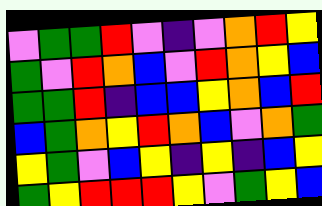[["violet", "green", "green", "red", "violet", "indigo", "violet", "orange", "red", "yellow"], ["green", "violet", "red", "orange", "blue", "violet", "red", "orange", "yellow", "blue"], ["green", "green", "red", "indigo", "blue", "blue", "yellow", "orange", "blue", "red"], ["blue", "green", "orange", "yellow", "red", "orange", "blue", "violet", "orange", "green"], ["yellow", "green", "violet", "blue", "yellow", "indigo", "yellow", "indigo", "blue", "yellow"], ["green", "yellow", "red", "red", "red", "yellow", "violet", "green", "yellow", "blue"]]